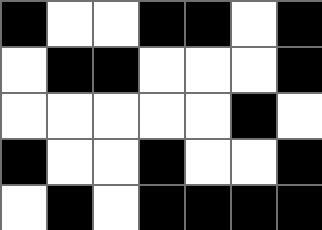[["black", "white", "white", "black", "black", "white", "black"], ["white", "black", "black", "white", "white", "white", "black"], ["white", "white", "white", "white", "white", "black", "white"], ["black", "white", "white", "black", "white", "white", "black"], ["white", "black", "white", "black", "black", "black", "black"]]